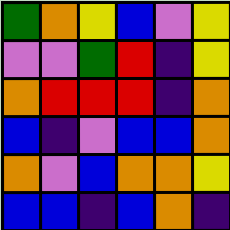[["green", "orange", "yellow", "blue", "violet", "yellow"], ["violet", "violet", "green", "red", "indigo", "yellow"], ["orange", "red", "red", "red", "indigo", "orange"], ["blue", "indigo", "violet", "blue", "blue", "orange"], ["orange", "violet", "blue", "orange", "orange", "yellow"], ["blue", "blue", "indigo", "blue", "orange", "indigo"]]